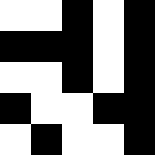[["white", "white", "black", "white", "black"], ["black", "black", "black", "white", "black"], ["white", "white", "black", "white", "black"], ["black", "white", "white", "black", "black"], ["white", "black", "white", "white", "black"]]